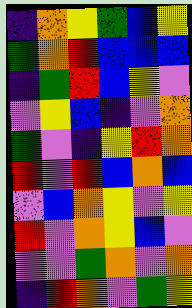[["indigo", "orange", "yellow", "green", "blue", "yellow"], ["green", "orange", "red", "blue", "blue", "blue"], ["indigo", "green", "red", "blue", "yellow", "violet"], ["violet", "yellow", "blue", "indigo", "violet", "orange"], ["green", "violet", "indigo", "yellow", "red", "orange"], ["red", "violet", "red", "blue", "orange", "blue"], ["violet", "blue", "orange", "yellow", "violet", "yellow"], ["red", "violet", "orange", "yellow", "blue", "violet"], ["violet", "violet", "green", "orange", "violet", "orange"], ["indigo", "red", "orange", "violet", "green", "yellow"]]